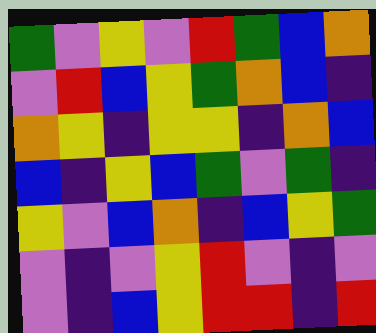[["green", "violet", "yellow", "violet", "red", "green", "blue", "orange"], ["violet", "red", "blue", "yellow", "green", "orange", "blue", "indigo"], ["orange", "yellow", "indigo", "yellow", "yellow", "indigo", "orange", "blue"], ["blue", "indigo", "yellow", "blue", "green", "violet", "green", "indigo"], ["yellow", "violet", "blue", "orange", "indigo", "blue", "yellow", "green"], ["violet", "indigo", "violet", "yellow", "red", "violet", "indigo", "violet"], ["violet", "indigo", "blue", "yellow", "red", "red", "indigo", "red"]]